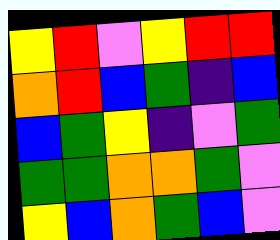[["yellow", "red", "violet", "yellow", "red", "red"], ["orange", "red", "blue", "green", "indigo", "blue"], ["blue", "green", "yellow", "indigo", "violet", "green"], ["green", "green", "orange", "orange", "green", "violet"], ["yellow", "blue", "orange", "green", "blue", "violet"]]